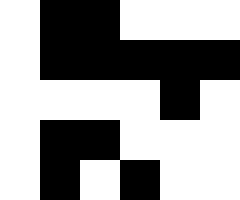[["white", "black", "black", "white", "white", "white"], ["white", "black", "black", "black", "black", "black"], ["white", "white", "white", "white", "black", "white"], ["white", "black", "black", "white", "white", "white"], ["white", "black", "white", "black", "white", "white"]]